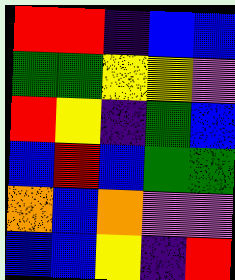[["red", "red", "indigo", "blue", "blue"], ["green", "green", "yellow", "yellow", "violet"], ["red", "yellow", "indigo", "green", "blue"], ["blue", "red", "blue", "green", "green"], ["orange", "blue", "orange", "violet", "violet"], ["blue", "blue", "yellow", "indigo", "red"]]